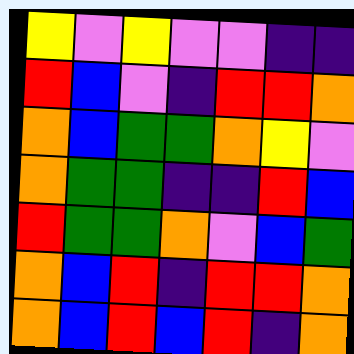[["yellow", "violet", "yellow", "violet", "violet", "indigo", "indigo"], ["red", "blue", "violet", "indigo", "red", "red", "orange"], ["orange", "blue", "green", "green", "orange", "yellow", "violet"], ["orange", "green", "green", "indigo", "indigo", "red", "blue"], ["red", "green", "green", "orange", "violet", "blue", "green"], ["orange", "blue", "red", "indigo", "red", "red", "orange"], ["orange", "blue", "red", "blue", "red", "indigo", "orange"]]